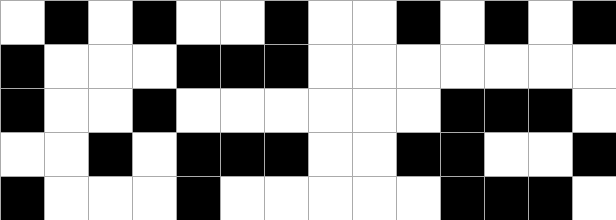[["white", "black", "white", "black", "white", "white", "black", "white", "white", "black", "white", "black", "white", "black"], ["black", "white", "white", "white", "black", "black", "black", "white", "white", "white", "white", "white", "white", "white"], ["black", "white", "white", "black", "white", "white", "white", "white", "white", "white", "black", "black", "black", "white"], ["white", "white", "black", "white", "black", "black", "black", "white", "white", "black", "black", "white", "white", "black"], ["black", "white", "white", "white", "black", "white", "white", "white", "white", "white", "black", "black", "black", "white"]]